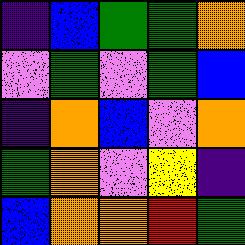[["indigo", "blue", "green", "green", "orange"], ["violet", "green", "violet", "green", "blue"], ["indigo", "orange", "blue", "violet", "orange"], ["green", "orange", "violet", "yellow", "indigo"], ["blue", "orange", "orange", "red", "green"]]